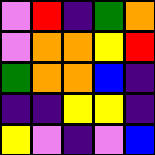[["violet", "red", "indigo", "green", "orange"], ["violet", "orange", "orange", "yellow", "red"], ["green", "orange", "orange", "blue", "indigo"], ["indigo", "indigo", "yellow", "yellow", "indigo"], ["yellow", "violet", "indigo", "violet", "blue"]]